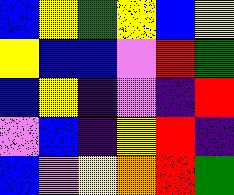[["blue", "yellow", "green", "yellow", "blue", "yellow"], ["yellow", "blue", "blue", "violet", "red", "green"], ["blue", "yellow", "indigo", "violet", "indigo", "red"], ["violet", "blue", "indigo", "yellow", "red", "indigo"], ["blue", "violet", "yellow", "orange", "red", "green"]]